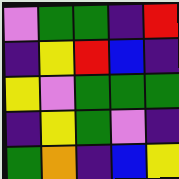[["violet", "green", "green", "indigo", "red"], ["indigo", "yellow", "red", "blue", "indigo"], ["yellow", "violet", "green", "green", "green"], ["indigo", "yellow", "green", "violet", "indigo"], ["green", "orange", "indigo", "blue", "yellow"]]